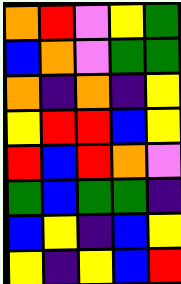[["orange", "red", "violet", "yellow", "green"], ["blue", "orange", "violet", "green", "green"], ["orange", "indigo", "orange", "indigo", "yellow"], ["yellow", "red", "red", "blue", "yellow"], ["red", "blue", "red", "orange", "violet"], ["green", "blue", "green", "green", "indigo"], ["blue", "yellow", "indigo", "blue", "yellow"], ["yellow", "indigo", "yellow", "blue", "red"]]